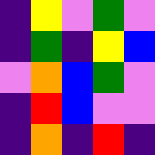[["indigo", "yellow", "violet", "green", "violet"], ["indigo", "green", "indigo", "yellow", "blue"], ["violet", "orange", "blue", "green", "violet"], ["indigo", "red", "blue", "violet", "violet"], ["indigo", "orange", "indigo", "red", "indigo"]]